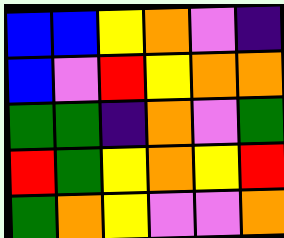[["blue", "blue", "yellow", "orange", "violet", "indigo"], ["blue", "violet", "red", "yellow", "orange", "orange"], ["green", "green", "indigo", "orange", "violet", "green"], ["red", "green", "yellow", "orange", "yellow", "red"], ["green", "orange", "yellow", "violet", "violet", "orange"]]